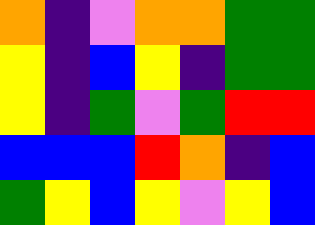[["orange", "indigo", "violet", "orange", "orange", "green", "green"], ["yellow", "indigo", "blue", "yellow", "indigo", "green", "green"], ["yellow", "indigo", "green", "violet", "green", "red", "red"], ["blue", "blue", "blue", "red", "orange", "indigo", "blue"], ["green", "yellow", "blue", "yellow", "violet", "yellow", "blue"]]